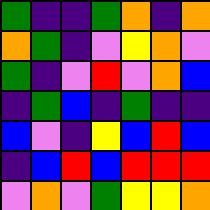[["green", "indigo", "indigo", "green", "orange", "indigo", "orange"], ["orange", "green", "indigo", "violet", "yellow", "orange", "violet"], ["green", "indigo", "violet", "red", "violet", "orange", "blue"], ["indigo", "green", "blue", "indigo", "green", "indigo", "indigo"], ["blue", "violet", "indigo", "yellow", "blue", "red", "blue"], ["indigo", "blue", "red", "blue", "red", "red", "red"], ["violet", "orange", "violet", "green", "yellow", "yellow", "orange"]]